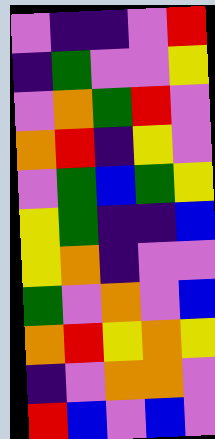[["violet", "indigo", "indigo", "violet", "red"], ["indigo", "green", "violet", "violet", "yellow"], ["violet", "orange", "green", "red", "violet"], ["orange", "red", "indigo", "yellow", "violet"], ["violet", "green", "blue", "green", "yellow"], ["yellow", "green", "indigo", "indigo", "blue"], ["yellow", "orange", "indigo", "violet", "violet"], ["green", "violet", "orange", "violet", "blue"], ["orange", "red", "yellow", "orange", "yellow"], ["indigo", "violet", "orange", "orange", "violet"], ["red", "blue", "violet", "blue", "violet"]]